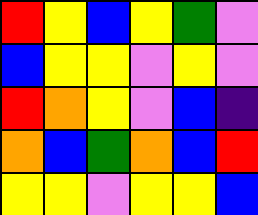[["red", "yellow", "blue", "yellow", "green", "violet"], ["blue", "yellow", "yellow", "violet", "yellow", "violet"], ["red", "orange", "yellow", "violet", "blue", "indigo"], ["orange", "blue", "green", "orange", "blue", "red"], ["yellow", "yellow", "violet", "yellow", "yellow", "blue"]]